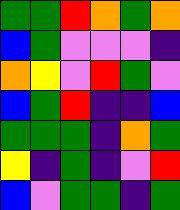[["green", "green", "red", "orange", "green", "orange"], ["blue", "green", "violet", "violet", "violet", "indigo"], ["orange", "yellow", "violet", "red", "green", "violet"], ["blue", "green", "red", "indigo", "indigo", "blue"], ["green", "green", "green", "indigo", "orange", "green"], ["yellow", "indigo", "green", "indigo", "violet", "red"], ["blue", "violet", "green", "green", "indigo", "green"]]